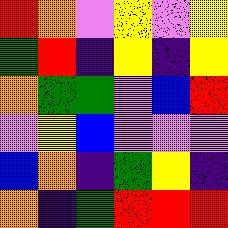[["red", "orange", "violet", "yellow", "violet", "yellow"], ["green", "red", "indigo", "yellow", "indigo", "yellow"], ["orange", "green", "green", "violet", "blue", "red"], ["violet", "yellow", "blue", "violet", "violet", "violet"], ["blue", "orange", "indigo", "green", "yellow", "indigo"], ["orange", "indigo", "green", "red", "red", "red"]]